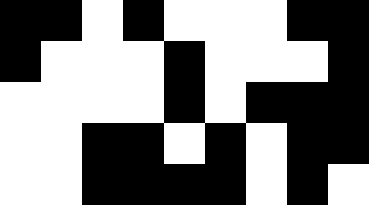[["black", "black", "white", "black", "white", "white", "white", "black", "black"], ["black", "white", "white", "white", "black", "white", "white", "white", "black"], ["white", "white", "white", "white", "black", "white", "black", "black", "black"], ["white", "white", "black", "black", "white", "black", "white", "black", "black"], ["white", "white", "black", "black", "black", "black", "white", "black", "white"]]